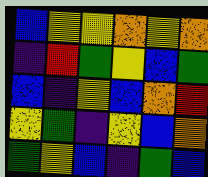[["blue", "yellow", "yellow", "orange", "yellow", "orange"], ["indigo", "red", "green", "yellow", "blue", "green"], ["blue", "indigo", "yellow", "blue", "orange", "red"], ["yellow", "green", "indigo", "yellow", "blue", "orange"], ["green", "yellow", "blue", "indigo", "green", "blue"]]